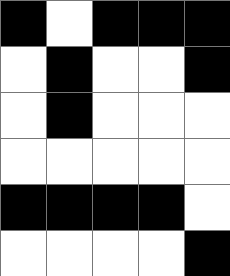[["black", "white", "black", "black", "black"], ["white", "black", "white", "white", "black"], ["white", "black", "white", "white", "white"], ["white", "white", "white", "white", "white"], ["black", "black", "black", "black", "white"], ["white", "white", "white", "white", "black"]]